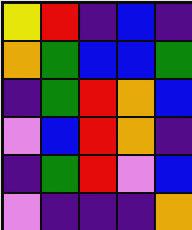[["yellow", "red", "indigo", "blue", "indigo"], ["orange", "green", "blue", "blue", "green"], ["indigo", "green", "red", "orange", "blue"], ["violet", "blue", "red", "orange", "indigo"], ["indigo", "green", "red", "violet", "blue"], ["violet", "indigo", "indigo", "indigo", "orange"]]